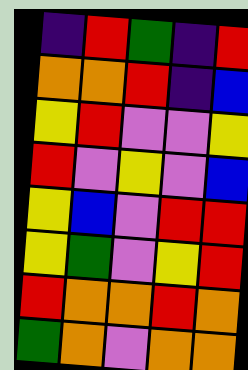[["indigo", "red", "green", "indigo", "red"], ["orange", "orange", "red", "indigo", "blue"], ["yellow", "red", "violet", "violet", "yellow"], ["red", "violet", "yellow", "violet", "blue"], ["yellow", "blue", "violet", "red", "red"], ["yellow", "green", "violet", "yellow", "red"], ["red", "orange", "orange", "red", "orange"], ["green", "orange", "violet", "orange", "orange"]]